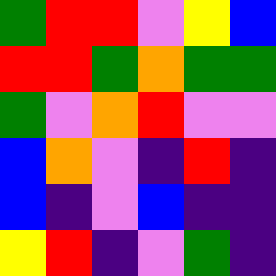[["green", "red", "red", "violet", "yellow", "blue"], ["red", "red", "green", "orange", "green", "green"], ["green", "violet", "orange", "red", "violet", "violet"], ["blue", "orange", "violet", "indigo", "red", "indigo"], ["blue", "indigo", "violet", "blue", "indigo", "indigo"], ["yellow", "red", "indigo", "violet", "green", "indigo"]]